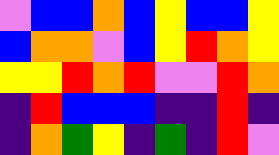[["violet", "blue", "blue", "orange", "blue", "yellow", "blue", "blue", "yellow"], ["blue", "orange", "orange", "violet", "blue", "yellow", "red", "orange", "yellow"], ["yellow", "yellow", "red", "orange", "red", "violet", "violet", "red", "orange"], ["indigo", "red", "blue", "blue", "blue", "indigo", "indigo", "red", "indigo"], ["indigo", "orange", "green", "yellow", "indigo", "green", "indigo", "red", "violet"]]